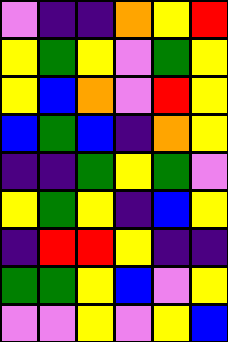[["violet", "indigo", "indigo", "orange", "yellow", "red"], ["yellow", "green", "yellow", "violet", "green", "yellow"], ["yellow", "blue", "orange", "violet", "red", "yellow"], ["blue", "green", "blue", "indigo", "orange", "yellow"], ["indigo", "indigo", "green", "yellow", "green", "violet"], ["yellow", "green", "yellow", "indigo", "blue", "yellow"], ["indigo", "red", "red", "yellow", "indigo", "indigo"], ["green", "green", "yellow", "blue", "violet", "yellow"], ["violet", "violet", "yellow", "violet", "yellow", "blue"]]